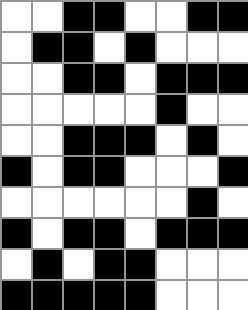[["white", "white", "black", "black", "white", "white", "black", "black"], ["white", "black", "black", "white", "black", "white", "white", "white"], ["white", "white", "black", "black", "white", "black", "black", "black"], ["white", "white", "white", "white", "white", "black", "white", "white"], ["white", "white", "black", "black", "black", "white", "black", "white"], ["black", "white", "black", "black", "white", "white", "white", "black"], ["white", "white", "white", "white", "white", "white", "black", "white"], ["black", "white", "black", "black", "white", "black", "black", "black"], ["white", "black", "white", "black", "black", "white", "white", "white"], ["black", "black", "black", "black", "black", "white", "white", "white"]]